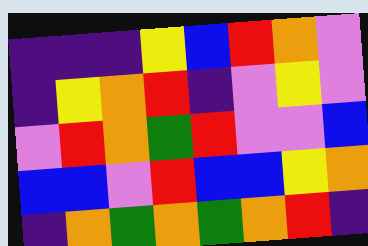[["indigo", "indigo", "indigo", "yellow", "blue", "red", "orange", "violet"], ["indigo", "yellow", "orange", "red", "indigo", "violet", "yellow", "violet"], ["violet", "red", "orange", "green", "red", "violet", "violet", "blue"], ["blue", "blue", "violet", "red", "blue", "blue", "yellow", "orange"], ["indigo", "orange", "green", "orange", "green", "orange", "red", "indigo"]]